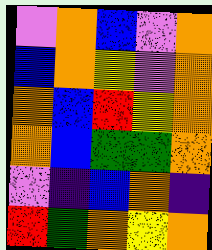[["violet", "orange", "blue", "violet", "orange"], ["blue", "orange", "yellow", "violet", "orange"], ["orange", "blue", "red", "yellow", "orange"], ["orange", "blue", "green", "green", "orange"], ["violet", "indigo", "blue", "orange", "indigo"], ["red", "green", "orange", "yellow", "orange"]]